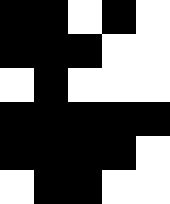[["black", "black", "white", "black", "white"], ["black", "black", "black", "white", "white"], ["white", "black", "white", "white", "white"], ["black", "black", "black", "black", "black"], ["black", "black", "black", "black", "white"], ["white", "black", "black", "white", "white"]]